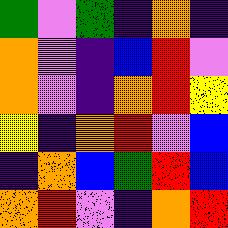[["green", "violet", "green", "indigo", "orange", "indigo"], ["orange", "violet", "indigo", "blue", "red", "violet"], ["orange", "violet", "indigo", "orange", "red", "yellow"], ["yellow", "indigo", "orange", "red", "violet", "blue"], ["indigo", "orange", "blue", "green", "red", "blue"], ["orange", "red", "violet", "indigo", "orange", "red"]]